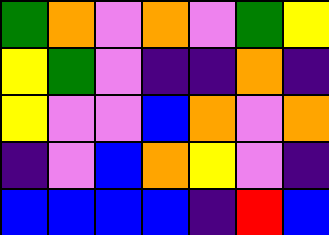[["green", "orange", "violet", "orange", "violet", "green", "yellow"], ["yellow", "green", "violet", "indigo", "indigo", "orange", "indigo"], ["yellow", "violet", "violet", "blue", "orange", "violet", "orange"], ["indigo", "violet", "blue", "orange", "yellow", "violet", "indigo"], ["blue", "blue", "blue", "blue", "indigo", "red", "blue"]]